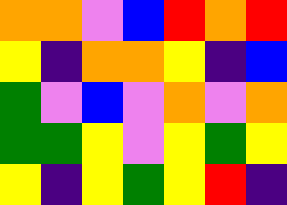[["orange", "orange", "violet", "blue", "red", "orange", "red"], ["yellow", "indigo", "orange", "orange", "yellow", "indigo", "blue"], ["green", "violet", "blue", "violet", "orange", "violet", "orange"], ["green", "green", "yellow", "violet", "yellow", "green", "yellow"], ["yellow", "indigo", "yellow", "green", "yellow", "red", "indigo"]]